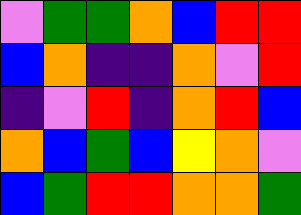[["violet", "green", "green", "orange", "blue", "red", "red"], ["blue", "orange", "indigo", "indigo", "orange", "violet", "red"], ["indigo", "violet", "red", "indigo", "orange", "red", "blue"], ["orange", "blue", "green", "blue", "yellow", "orange", "violet"], ["blue", "green", "red", "red", "orange", "orange", "green"]]